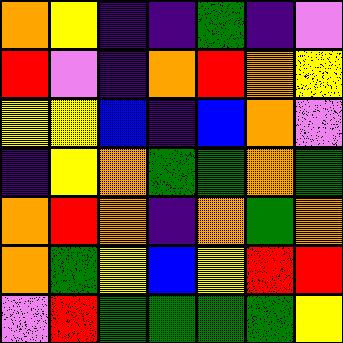[["orange", "yellow", "indigo", "indigo", "green", "indigo", "violet"], ["red", "violet", "indigo", "orange", "red", "orange", "yellow"], ["yellow", "yellow", "blue", "indigo", "blue", "orange", "violet"], ["indigo", "yellow", "orange", "green", "green", "orange", "green"], ["orange", "red", "orange", "indigo", "orange", "green", "orange"], ["orange", "green", "yellow", "blue", "yellow", "red", "red"], ["violet", "red", "green", "green", "green", "green", "yellow"]]